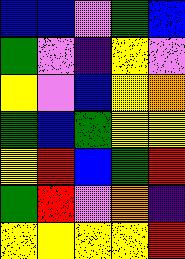[["blue", "blue", "violet", "green", "blue"], ["green", "violet", "indigo", "yellow", "violet"], ["yellow", "violet", "blue", "yellow", "orange"], ["green", "blue", "green", "yellow", "yellow"], ["yellow", "red", "blue", "green", "red"], ["green", "red", "violet", "orange", "indigo"], ["yellow", "yellow", "yellow", "yellow", "red"]]